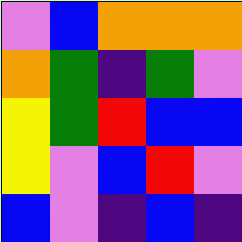[["violet", "blue", "orange", "orange", "orange"], ["orange", "green", "indigo", "green", "violet"], ["yellow", "green", "red", "blue", "blue"], ["yellow", "violet", "blue", "red", "violet"], ["blue", "violet", "indigo", "blue", "indigo"]]